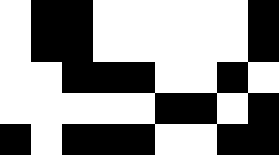[["white", "black", "black", "white", "white", "white", "white", "white", "black"], ["white", "black", "black", "white", "white", "white", "white", "white", "black"], ["white", "white", "black", "black", "black", "white", "white", "black", "white"], ["white", "white", "white", "white", "white", "black", "black", "white", "black"], ["black", "white", "black", "black", "black", "white", "white", "black", "black"]]